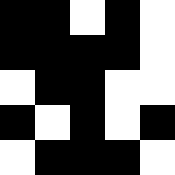[["black", "black", "white", "black", "white"], ["black", "black", "black", "black", "white"], ["white", "black", "black", "white", "white"], ["black", "white", "black", "white", "black"], ["white", "black", "black", "black", "white"]]